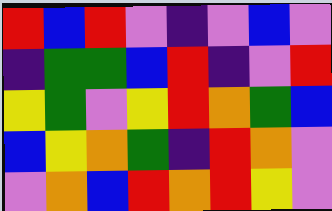[["red", "blue", "red", "violet", "indigo", "violet", "blue", "violet"], ["indigo", "green", "green", "blue", "red", "indigo", "violet", "red"], ["yellow", "green", "violet", "yellow", "red", "orange", "green", "blue"], ["blue", "yellow", "orange", "green", "indigo", "red", "orange", "violet"], ["violet", "orange", "blue", "red", "orange", "red", "yellow", "violet"]]